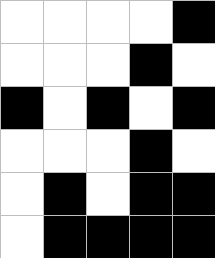[["white", "white", "white", "white", "black"], ["white", "white", "white", "black", "white"], ["black", "white", "black", "white", "black"], ["white", "white", "white", "black", "white"], ["white", "black", "white", "black", "black"], ["white", "black", "black", "black", "black"]]